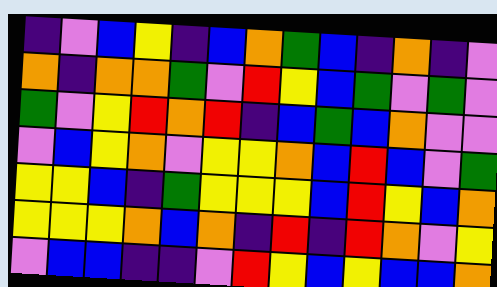[["indigo", "violet", "blue", "yellow", "indigo", "blue", "orange", "green", "blue", "indigo", "orange", "indigo", "violet"], ["orange", "indigo", "orange", "orange", "green", "violet", "red", "yellow", "blue", "green", "violet", "green", "violet"], ["green", "violet", "yellow", "red", "orange", "red", "indigo", "blue", "green", "blue", "orange", "violet", "violet"], ["violet", "blue", "yellow", "orange", "violet", "yellow", "yellow", "orange", "blue", "red", "blue", "violet", "green"], ["yellow", "yellow", "blue", "indigo", "green", "yellow", "yellow", "yellow", "blue", "red", "yellow", "blue", "orange"], ["yellow", "yellow", "yellow", "orange", "blue", "orange", "indigo", "red", "indigo", "red", "orange", "violet", "yellow"], ["violet", "blue", "blue", "indigo", "indigo", "violet", "red", "yellow", "blue", "yellow", "blue", "blue", "orange"]]